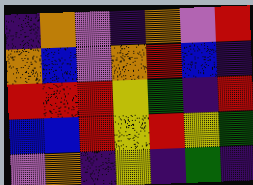[["indigo", "orange", "violet", "indigo", "orange", "violet", "red"], ["orange", "blue", "violet", "orange", "red", "blue", "indigo"], ["red", "red", "red", "yellow", "green", "indigo", "red"], ["blue", "blue", "red", "yellow", "red", "yellow", "green"], ["violet", "orange", "indigo", "yellow", "indigo", "green", "indigo"]]